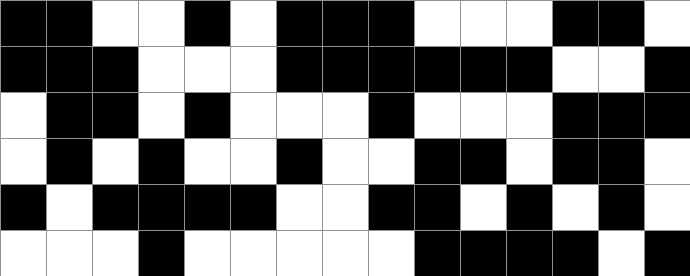[["black", "black", "white", "white", "black", "white", "black", "black", "black", "white", "white", "white", "black", "black", "white"], ["black", "black", "black", "white", "white", "white", "black", "black", "black", "black", "black", "black", "white", "white", "black"], ["white", "black", "black", "white", "black", "white", "white", "white", "black", "white", "white", "white", "black", "black", "black"], ["white", "black", "white", "black", "white", "white", "black", "white", "white", "black", "black", "white", "black", "black", "white"], ["black", "white", "black", "black", "black", "black", "white", "white", "black", "black", "white", "black", "white", "black", "white"], ["white", "white", "white", "black", "white", "white", "white", "white", "white", "black", "black", "black", "black", "white", "black"]]